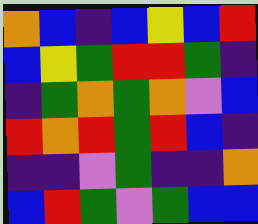[["orange", "blue", "indigo", "blue", "yellow", "blue", "red"], ["blue", "yellow", "green", "red", "red", "green", "indigo"], ["indigo", "green", "orange", "green", "orange", "violet", "blue"], ["red", "orange", "red", "green", "red", "blue", "indigo"], ["indigo", "indigo", "violet", "green", "indigo", "indigo", "orange"], ["blue", "red", "green", "violet", "green", "blue", "blue"]]